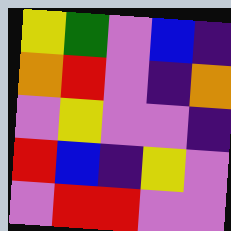[["yellow", "green", "violet", "blue", "indigo"], ["orange", "red", "violet", "indigo", "orange"], ["violet", "yellow", "violet", "violet", "indigo"], ["red", "blue", "indigo", "yellow", "violet"], ["violet", "red", "red", "violet", "violet"]]